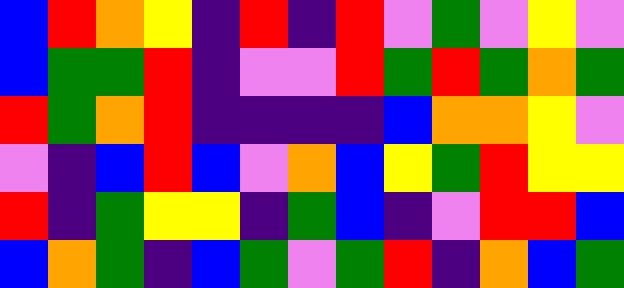[["blue", "red", "orange", "yellow", "indigo", "red", "indigo", "red", "violet", "green", "violet", "yellow", "violet"], ["blue", "green", "green", "red", "indigo", "violet", "violet", "red", "green", "red", "green", "orange", "green"], ["red", "green", "orange", "red", "indigo", "indigo", "indigo", "indigo", "blue", "orange", "orange", "yellow", "violet"], ["violet", "indigo", "blue", "red", "blue", "violet", "orange", "blue", "yellow", "green", "red", "yellow", "yellow"], ["red", "indigo", "green", "yellow", "yellow", "indigo", "green", "blue", "indigo", "violet", "red", "red", "blue"], ["blue", "orange", "green", "indigo", "blue", "green", "violet", "green", "red", "indigo", "orange", "blue", "green"]]